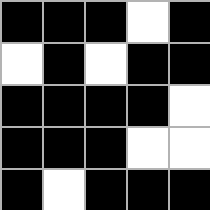[["black", "black", "black", "white", "black"], ["white", "black", "white", "black", "black"], ["black", "black", "black", "black", "white"], ["black", "black", "black", "white", "white"], ["black", "white", "black", "black", "black"]]